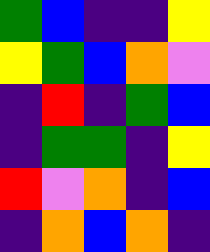[["green", "blue", "indigo", "indigo", "yellow"], ["yellow", "green", "blue", "orange", "violet"], ["indigo", "red", "indigo", "green", "blue"], ["indigo", "green", "green", "indigo", "yellow"], ["red", "violet", "orange", "indigo", "blue"], ["indigo", "orange", "blue", "orange", "indigo"]]